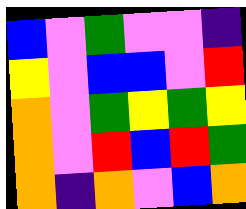[["blue", "violet", "green", "violet", "violet", "indigo"], ["yellow", "violet", "blue", "blue", "violet", "red"], ["orange", "violet", "green", "yellow", "green", "yellow"], ["orange", "violet", "red", "blue", "red", "green"], ["orange", "indigo", "orange", "violet", "blue", "orange"]]